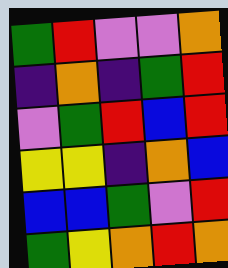[["green", "red", "violet", "violet", "orange"], ["indigo", "orange", "indigo", "green", "red"], ["violet", "green", "red", "blue", "red"], ["yellow", "yellow", "indigo", "orange", "blue"], ["blue", "blue", "green", "violet", "red"], ["green", "yellow", "orange", "red", "orange"]]